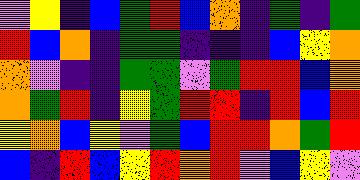[["violet", "yellow", "indigo", "blue", "green", "red", "blue", "orange", "indigo", "green", "indigo", "green"], ["red", "blue", "orange", "indigo", "green", "green", "indigo", "indigo", "indigo", "blue", "yellow", "orange"], ["orange", "violet", "indigo", "indigo", "green", "green", "violet", "green", "red", "red", "blue", "orange"], ["orange", "green", "red", "indigo", "yellow", "green", "red", "red", "indigo", "red", "blue", "red"], ["yellow", "orange", "blue", "yellow", "violet", "green", "blue", "red", "red", "orange", "green", "red"], ["blue", "indigo", "red", "blue", "yellow", "red", "orange", "red", "violet", "blue", "yellow", "violet"]]